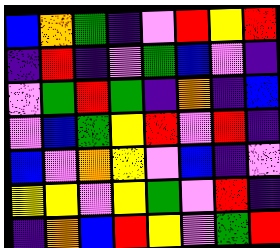[["blue", "orange", "green", "indigo", "violet", "red", "yellow", "red"], ["indigo", "red", "indigo", "violet", "green", "blue", "violet", "indigo"], ["violet", "green", "red", "green", "indigo", "orange", "indigo", "blue"], ["violet", "blue", "green", "yellow", "red", "violet", "red", "indigo"], ["blue", "violet", "orange", "yellow", "violet", "blue", "indigo", "violet"], ["yellow", "yellow", "violet", "yellow", "green", "violet", "red", "indigo"], ["indigo", "orange", "blue", "red", "yellow", "violet", "green", "red"]]